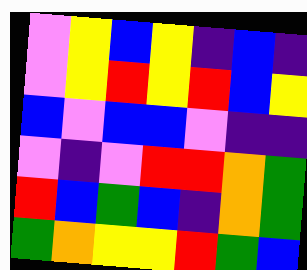[["violet", "yellow", "blue", "yellow", "indigo", "blue", "indigo"], ["violet", "yellow", "red", "yellow", "red", "blue", "yellow"], ["blue", "violet", "blue", "blue", "violet", "indigo", "indigo"], ["violet", "indigo", "violet", "red", "red", "orange", "green"], ["red", "blue", "green", "blue", "indigo", "orange", "green"], ["green", "orange", "yellow", "yellow", "red", "green", "blue"]]